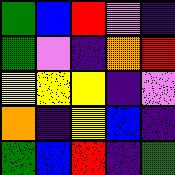[["green", "blue", "red", "violet", "indigo"], ["green", "violet", "indigo", "orange", "red"], ["yellow", "yellow", "yellow", "indigo", "violet"], ["orange", "indigo", "yellow", "blue", "indigo"], ["green", "blue", "red", "indigo", "green"]]